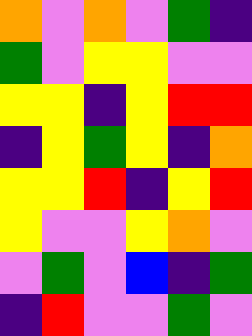[["orange", "violet", "orange", "violet", "green", "indigo"], ["green", "violet", "yellow", "yellow", "violet", "violet"], ["yellow", "yellow", "indigo", "yellow", "red", "red"], ["indigo", "yellow", "green", "yellow", "indigo", "orange"], ["yellow", "yellow", "red", "indigo", "yellow", "red"], ["yellow", "violet", "violet", "yellow", "orange", "violet"], ["violet", "green", "violet", "blue", "indigo", "green"], ["indigo", "red", "violet", "violet", "green", "violet"]]